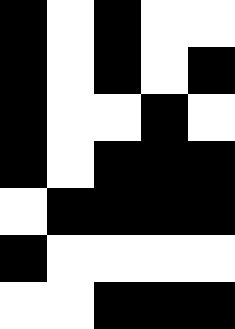[["black", "white", "black", "white", "white"], ["black", "white", "black", "white", "black"], ["black", "white", "white", "black", "white"], ["black", "white", "black", "black", "black"], ["white", "black", "black", "black", "black"], ["black", "white", "white", "white", "white"], ["white", "white", "black", "black", "black"]]